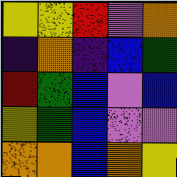[["yellow", "yellow", "red", "violet", "orange"], ["indigo", "orange", "indigo", "blue", "green"], ["red", "green", "blue", "violet", "blue"], ["yellow", "green", "blue", "violet", "violet"], ["orange", "orange", "blue", "orange", "yellow"]]